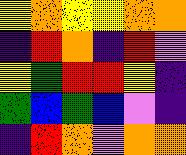[["yellow", "orange", "yellow", "yellow", "orange", "orange"], ["indigo", "red", "orange", "indigo", "red", "violet"], ["yellow", "green", "red", "red", "yellow", "indigo"], ["green", "blue", "green", "blue", "violet", "indigo"], ["indigo", "red", "orange", "violet", "orange", "orange"]]